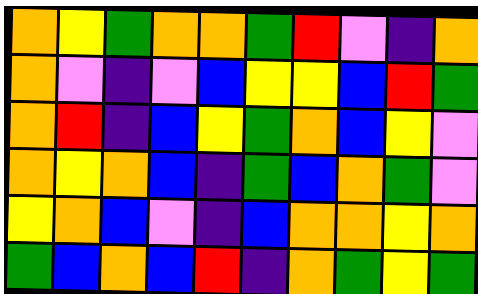[["orange", "yellow", "green", "orange", "orange", "green", "red", "violet", "indigo", "orange"], ["orange", "violet", "indigo", "violet", "blue", "yellow", "yellow", "blue", "red", "green"], ["orange", "red", "indigo", "blue", "yellow", "green", "orange", "blue", "yellow", "violet"], ["orange", "yellow", "orange", "blue", "indigo", "green", "blue", "orange", "green", "violet"], ["yellow", "orange", "blue", "violet", "indigo", "blue", "orange", "orange", "yellow", "orange"], ["green", "blue", "orange", "blue", "red", "indigo", "orange", "green", "yellow", "green"]]